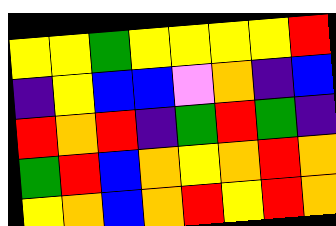[["yellow", "yellow", "green", "yellow", "yellow", "yellow", "yellow", "red"], ["indigo", "yellow", "blue", "blue", "violet", "orange", "indigo", "blue"], ["red", "orange", "red", "indigo", "green", "red", "green", "indigo"], ["green", "red", "blue", "orange", "yellow", "orange", "red", "orange"], ["yellow", "orange", "blue", "orange", "red", "yellow", "red", "orange"]]